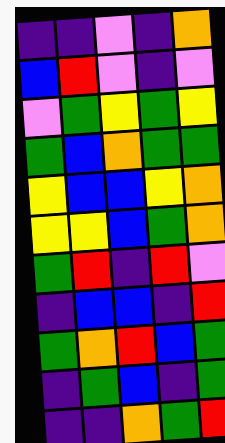[["indigo", "indigo", "violet", "indigo", "orange"], ["blue", "red", "violet", "indigo", "violet"], ["violet", "green", "yellow", "green", "yellow"], ["green", "blue", "orange", "green", "green"], ["yellow", "blue", "blue", "yellow", "orange"], ["yellow", "yellow", "blue", "green", "orange"], ["green", "red", "indigo", "red", "violet"], ["indigo", "blue", "blue", "indigo", "red"], ["green", "orange", "red", "blue", "green"], ["indigo", "green", "blue", "indigo", "green"], ["indigo", "indigo", "orange", "green", "red"]]